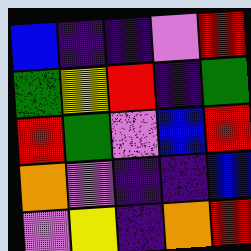[["blue", "indigo", "indigo", "violet", "red"], ["green", "yellow", "red", "indigo", "green"], ["red", "green", "violet", "blue", "red"], ["orange", "violet", "indigo", "indigo", "blue"], ["violet", "yellow", "indigo", "orange", "red"]]